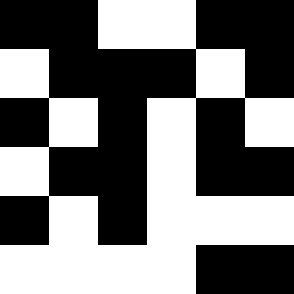[["black", "black", "white", "white", "black", "black"], ["white", "black", "black", "black", "white", "black"], ["black", "white", "black", "white", "black", "white"], ["white", "black", "black", "white", "black", "black"], ["black", "white", "black", "white", "white", "white"], ["white", "white", "white", "white", "black", "black"]]